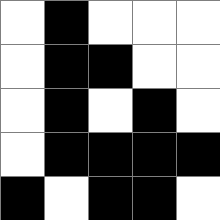[["white", "black", "white", "white", "white"], ["white", "black", "black", "white", "white"], ["white", "black", "white", "black", "white"], ["white", "black", "black", "black", "black"], ["black", "white", "black", "black", "white"]]